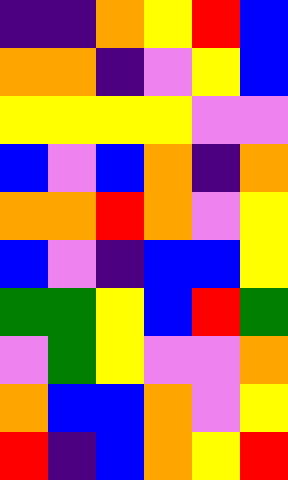[["indigo", "indigo", "orange", "yellow", "red", "blue"], ["orange", "orange", "indigo", "violet", "yellow", "blue"], ["yellow", "yellow", "yellow", "yellow", "violet", "violet"], ["blue", "violet", "blue", "orange", "indigo", "orange"], ["orange", "orange", "red", "orange", "violet", "yellow"], ["blue", "violet", "indigo", "blue", "blue", "yellow"], ["green", "green", "yellow", "blue", "red", "green"], ["violet", "green", "yellow", "violet", "violet", "orange"], ["orange", "blue", "blue", "orange", "violet", "yellow"], ["red", "indigo", "blue", "orange", "yellow", "red"]]